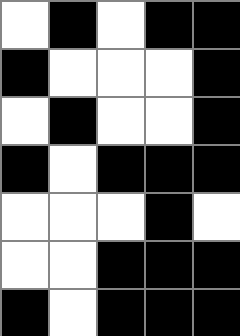[["white", "black", "white", "black", "black"], ["black", "white", "white", "white", "black"], ["white", "black", "white", "white", "black"], ["black", "white", "black", "black", "black"], ["white", "white", "white", "black", "white"], ["white", "white", "black", "black", "black"], ["black", "white", "black", "black", "black"]]